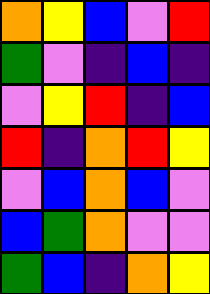[["orange", "yellow", "blue", "violet", "red"], ["green", "violet", "indigo", "blue", "indigo"], ["violet", "yellow", "red", "indigo", "blue"], ["red", "indigo", "orange", "red", "yellow"], ["violet", "blue", "orange", "blue", "violet"], ["blue", "green", "orange", "violet", "violet"], ["green", "blue", "indigo", "orange", "yellow"]]